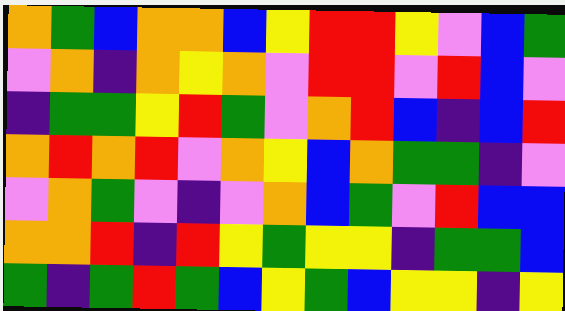[["orange", "green", "blue", "orange", "orange", "blue", "yellow", "red", "red", "yellow", "violet", "blue", "green"], ["violet", "orange", "indigo", "orange", "yellow", "orange", "violet", "red", "red", "violet", "red", "blue", "violet"], ["indigo", "green", "green", "yellow", "red", "green", "violet", "orange", "red", "blue", "indigo", "blue", "red"], ["orange", "red", "orange", "red", "violet", "orange", "yellow", "blue", "orange", "green", "green", "indigo", "violet"], ["violet", "orange", "green", "violet", "indigo", "violet", "orange", "blue", "green", "violet", "red", "blue", "blue"], ["orange", "orange", "red", "indigo", "red", "yellow", "green", "yellow", "yellow", "indigo", "green", "green", "blue"], ["green", "indigo", "green", "red", "green", "blue", "yellow", "green", "blue", "yellow", "yellow", "indigo", "yellow"]]